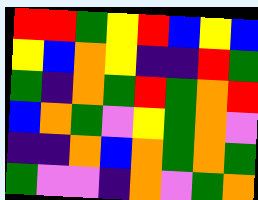[["red", "red", "green", "yellow", "red", "blue", "yellow", "blue"], ["yellow", "blue", "orange", "yellow", "indigo", "indigo", "red", "green"], ["green", "indigo", "orange", "green", "red", "green", "orange", "red"], ["blue", "orange", "green", "violet", "yellow", "green", "orange", "violet"], ["indigo", "indigo", "orange", "blue", "orange", "green", "orange", "green"], ["green", "violet", "violet", "indigo", "orange", "violet", "green", "orange"]]